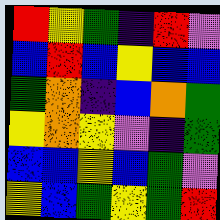[["red", "yellow", "green", "indigo", "red", "violet"], ["blue", "red", "blue", "yellow", "blue", "blue"], ["green", "orange", "indigo", "blue", "orange", "green"], ["yellow", "orange", "yellow", "violet", "indigo", "green"], ["blue", "blue", "yellow", "blue", "green", "violet"], ["yellow", "blue", "green", "yellow", "green", "red"]]